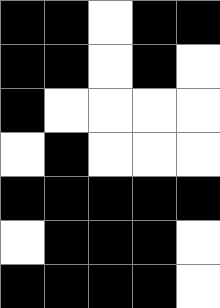[["black", "black", "white", "black", "black"], ["black", "black", "white", "black", "white"], ["black", "white", "white", "white", "white"], ["white", "black", "white", "white", "white"], ["black", "black", "black", "black", "black"], ["white", "black", "black", "black", "white"], ["black", "black", "black", "black", "white"]]